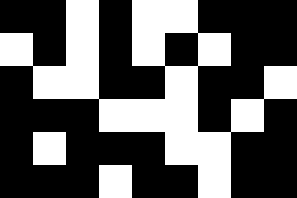[["black", "black", "white", "black", "white", "white", "black", "black", "black"], ["white", "black", "white", "black", "white", "black", "white", "black", "black"], ["black", "white", "white", "black", "black", "white", "black", "black", "white"], ["black", "black", "black", "white", "white", "white", "black", "white", "black"], ["black", "white", "black", "black", "black", "white", "white", "black", "black"], ["black", "black", "black", "white", "black", "black", "white", "black", "black"]]